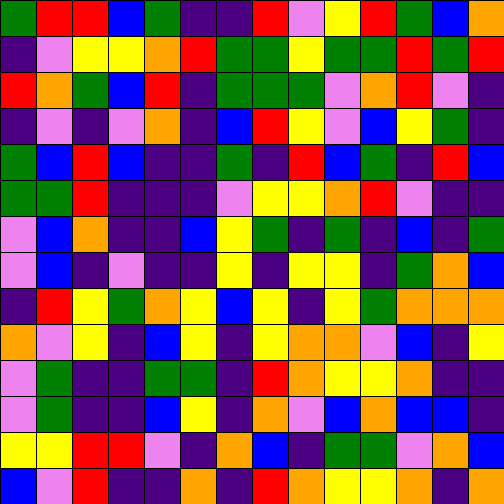[["green", "red", "red", "blue", "green", "indigo", "indigo", "red", "violet", "yellow", "red", "green", "blue", "orange"], ["indigo", "violet", "yellow", "yellow", "orange", "red", "green", "green", "yellow", "green", "green", "red", "green", "red"], ["red", "orange", "green", "blue", "red", "indigo", "green", "green", "green", "violet", "orange", "red", "violet", "indigo"], ["indigo", "violet", "indigo", "violet", "orange", "indigo", "blue", "red", "yellow", "violet", "blue", "yellow", "green", "indigo"], ["green", "blue", "red", "blue", "indigo", "indigo", "green", "indigo", "red", "blue", "green", "indigo", "red", "blue"], ["green", "green", "red", "indigo", "indigo", "indigo", "violet", "yellow", "yellow", "orange", "red", "violet", "indigo", "indigo"], ["violet", "blue", "orange", "indigo", "indigo", "blue", "yellow", "green", "indigo", "green", "indigo", "blue", "indigo", "green"], ["violet", "blue", "indigo", "violet", "indigo", "indigo", "yellow", "indigo", "yellow", "yellow", "indigo", "green", "orange", "blue"], ["indigo", "red", "yellow", "green", "orange", "yellow", "blue", "yellow", "indigo", "yellow", "green", "orange", "orange", "orange"], ["orange", "violet", "yellow", "indigo", "blue", "yellow", "indigo", "yellow", "orange", "orange", "violet", "blue", "indigo", "yellow"], ["violet", "green", "indigo", "indigo", "green", "green", "indigo", "red", "orange", "yellow", "yellow", "orange", "indigo", "indigo"], ["violet", "green", "indigo", "indigo", "blue", "yellow", "indigo", "orange", "violet", "blue", "orange", "blue", "blue", "indigo"], ["yellow", "yellow", "red", "red", "violet", "indigo", "orange", "blue", "indigo", "green", "green", "violet", "orange", "blue"], ["blue", "violet", "red", "indigo", "indigo", "orange", "indigo", "red", "orange", "yellow", "yellow", "orange", "indigo", "orange"]]